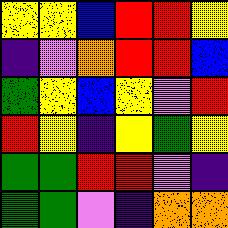[["yellow", "yellow", "blue", "red", "red", "yellow"], ["indigo", "violet", "orange", "red", "red", "blue"], ["green", "yellow", "blue", "yellow", "violet", "red"], ["red", "yellow", "indigo", "yellow", "green", "yellow"], ["green", "green", "red", "red", "violet", "indigo"], ["green", "green", "violet", "indigo", "orange", "orange"]]